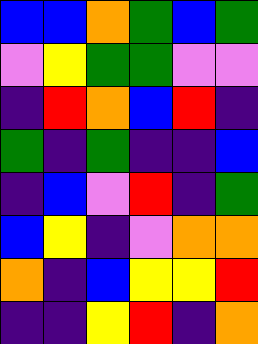[["blue", "blue", "orange", "green", "blue", "green"], ["violet", "yellow", "green", "green", "violet", "violet"], ["indigo", "red", "orange", "blue", "red", "indigo"], ["green", "indigo", "green", "indigo", "indigo", "blue"], ["indigo", "blue", "violet", "red", "indigo", "green"], ["blue", "yellow", "indigo", "violet", "orange", "orange"], ["orange", "indigo", "blue", "yellow", "yellow", "red"], ["indigo", "indigo", "yellow", "red", "indigo", "orange"]]